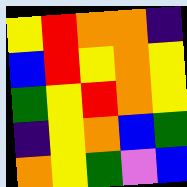[["yellow", "red", "orange", "orange", "indigo"], ["blue", "red", "yellow", "orange", "yellow"], ["green", "yellow", "red", "orange", "yellow"], ["indigo", "yellow", "orange", "blue", "green"], ["orange", "yellow", "green", "violet", "blue"]]